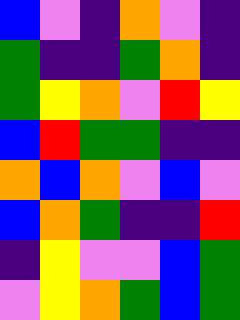[["blue", "violet", "indigo", "orange", "violet", "indigo"], ["green", "indigo", "indigo", "green", "orange", "indigo"], ["green", "yellow", "orange", "violet", "red", "yellow"], ["blue", "red", "green", "green", "indigo", "indigo"], ["orange", "blue", "orange", "violet", "blue", "violet"], ["blue", "orange", "green", "indigo", "indigo", "red"], ["indigo", "yellow", "violet", "violet", "blue", "green"], ["violet", "yellow", "orange", "green", "blue", "green"]]